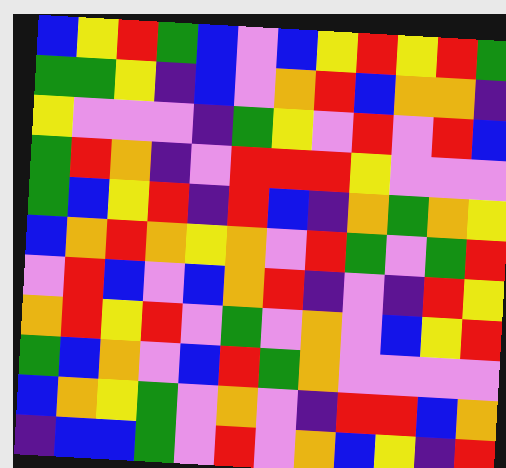[["blue", "yellow", "red", "green", "blue", "violet", "blue", "yellow", "red", "yellow", "red", "green"], ["green", "green", "yellow", "indigo", "blue", "violet", "orange", "red", "blue", "orange", "orange", "indigo"], ["yellow", "violet", "violet", "violet", "indigo", "green", "yellow", "violet", "red", "violet", "red", "blue"], ["green", "red", "orange", "indigo", "violet", "red", "red", "red", "yellow", "violet", "violet", "violet"], ["green", "blue", "yellow", "red", "indigo", "red", "blue", "indigo", "orange", "green", "orange", "yellow"], ["blue", "orange", "red", "orange", "yellow", "orange", "violet", "red", "green", "violet", "green", "red"], ["violet", "red", "blue", "violet", "blue", "orange", "red", "indigo", "violet", "indigo", "red", "yellow"], ["orange", "red", "yellow", "red", "violet", "green", "violet", "orange", "violet", "blue", "yellow", "red"], ["green", "blue", "orange", "violet", "blue", "red", "green", "orange", "violet", "violet", "violet", "violet"], ["blue", "orange", "yellow", "green", "violet", "orange", "violet", "indigo", "red", "red", "blue", "orange"], ["indigo", "blue", "blue", "green", "violet", "red", "violet", "orange", "blue", "yellow", "indigo", "red"]]